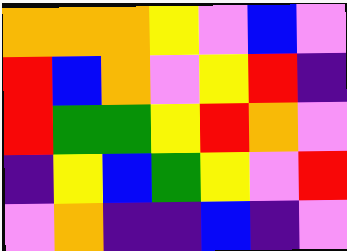[["orange", "orange", "orange", "yellow", "violet", "blue", "violet"], ["red", "blue", "orange", "violet", "yellow", "red", "indigo"], ["red", "green", "green", "yellow", "red", "orange", "violet"], ["indigo", "yellow", "blue", "green", "yellow", "violet", "red"], ["violet", "orange", "indigo", "indigo", "blue", "indigo", "violet"]]